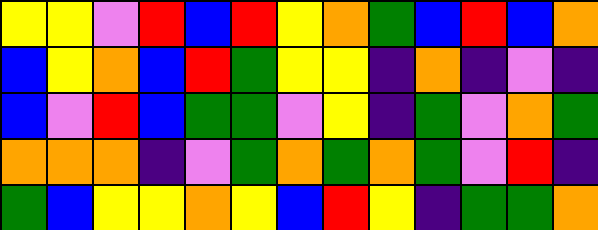[["yellow", "yellow", "violet", "red", "blue", "red", "yellow", "orange", "green", "blue", "red", "blue", "orange"], ["blue", "yellow", "orange", "blue", "red", "green", "yellow", "yellow", "indigo", "orange", "indigo", "violet", "indigo"], ["blue", "violet", "red", "blue", "green", "green", "violet", "yellow", "indigo", "green", "violet", "orange", "green"], ["orange", "orange", "orange", "indigo", "violet", "green", "orange", "green", "orange", "green", "violet", "red", "indigo"], ["green", "blue", "yellow", "yellow", "orange", "yellow", "blue", "red", "yellow", "indigo", "green", "green", "orange"]]